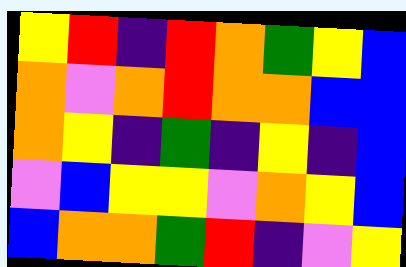[["yellow", "red", "indigo", "red", "orange", "green", "yellow", "blue"], ["orange", "violet", "orange", "red", "orange", "orange", "blue", "blue"], ["orange", "yellow", "indigo", "green", "indigo", "yellow", "indigo", "blue"], ["violet", "blue", "yellow", "yellow", "violet", "orange", "yellow", "blue"], ["blue", "orange", "orange", "green", "red", "indigo", "violet", "yellow"]]